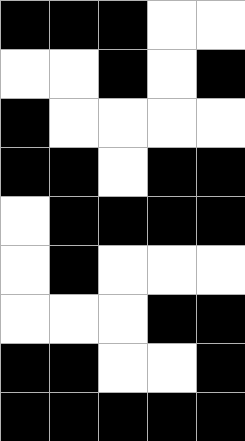[["black", "black", "black", "white", "white"], ["white", "white", "black", "white", "black"], ["black", "white", "white", "white", "white"], ["black", "black", "white", "black", "black"], ["white", "black", "black", "black", "black"], ["white", "black", "white", "white", "white"], ["white", "white", "white", "black", "black"], ["black", "black", "white", "white", "black"], ["black", "black", "black", "black", "black"]]